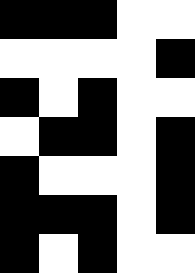[["black", "black", "black", "white", "white"], ["white", "white", "white", "white", "black"], ["black", "white", "black", "white", "white"], ["white", "black", "black", "white", "black"], ["black", "white", "white", "white", "black"], ["black", "black", "black", "white", "black"], ["black", "white", "black", "white", "white"]]